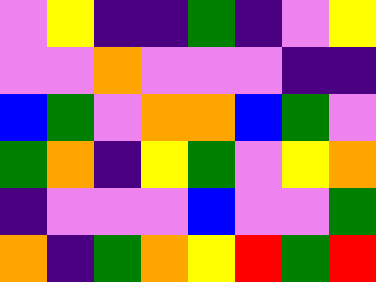[["violet", "yellow", "indigo", "indigo", "green", "indigo", "violet", "yellow"], ["violet", "violet", "orange", "violet", "violet", "violet", "indigo", "indigo"], ["blue", "green", "violet", "orange", "orange", "blue", "green", "violet"], ["green", "orange", "indigo", "yellow", "green", "violet", "yellow", "orange"], ["indigo", "violet", "violet", "violet", "blue", "violet", "violet", "green"], ["orange", "indigo", "green", "orange", "yellow", "red", "green", "red"]]